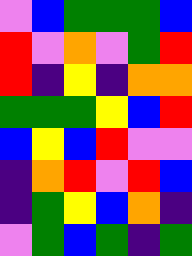[["violet", "blue", "green", "green", "green", "blue"], ["red", "violet", "orange", "violet", "green", "red"], ["red", "indigo", "yellow", "indigo", "orange", "orange"], ["green", "green", "green", "yellow", "blue", "red"], ["blue", "yellow", "blue", "red", "violet", "violet"], ["indigo", "orange", "red", "violet", "red", "blue"], ["indigo", "green", "yellow", "blue", "orange", "indigo"], ["violet", "green", "blue", "green", "indigo", "green"]]